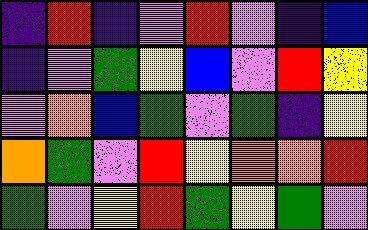[["indigo", "red", "indigo", "violet", "red", "violet", "indigo", "blue"], ["indigo", "violet", "green", "yellow", "blue", "violet", "red", "yellow"], ["violet", "orange", "blue", "green", "violet", "green", "indigo", "yellow"], ["orange", "green", "violet", "red", "yellow", "orange", "orange", "red"], ["green", "violet", "yellow", "red", "green", "yellow", "green", "violet"]]